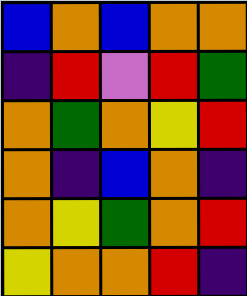[["blue", "orange", "blue", "orange", "orange"], ["indigo", "red", "violet", "red", "green"], ["orange", "green", "orange", "yellow", "red"], ["orange", "indigo", "blue", "orange", "indigo"], ["orange", "yellow", "green", "orange", "red"], ["yellow", "orange", "orange", "red", "indigo"]]